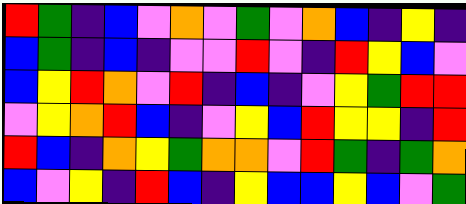[["red", "green", "indigo", "blue", "violet", "orange", "violet", "green", "violet", "orange", "blue", "indigo", "yellow", "indigo"], ["blue", "green", "indigo", "blue", "indigo", "violet", "violet", "red", "violet", "indigo", "red", "yellow", "blue", "violet"], ["blue", "yellow", "red", "orange", "violet", "red", "indigo", "blue", "indigo", "violet", "yellow", "green", "red", "red"], ["violet", "yellow", "orange", "red", "blue", "indigo", "violet", "yellow", "blue", "red", "yellow", "yellow", "indigo", "red"], ["red", "blue", "indigo", "orange", "yellow", "green", "orange", "orange", "violet", "red", "green", "indigo", "green", "orange"], ["blue", "violet", "yellow", "indigo", "red", "blue", "indigo", "yellow", "blue", "blue", "yellow", "blue", "violet", "green"]]